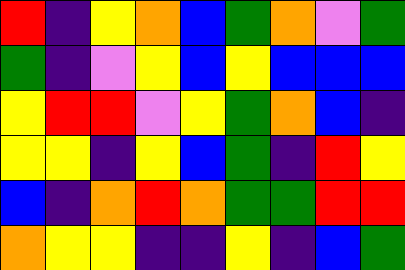[["red", "indigo", "yellow", "orange", "blue", "green", "orange", "violet", "green"], ["green", "indigo", "violet", "yellow", "blue", "yellow", "blue", "blue", "blue"], ["yellow", "red", "red", "violet", "yellow", "green", "orange", "blue", "indigo"], ["yellow", "yellow", "indigo", "yellow", "blue", "green", "indigo", "red", "yellow"], ["blue", "indigo", "orange", "red", "orange", "green", "green", "red", "red"], ["orange", "yellow", "yellow", "indigo", "indigo", "yellow", "indigo", "blue", "green"]]